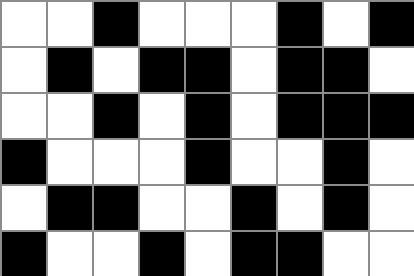[["white", "white", "black", "white", "white", "white", "black", "white", "black"], ["white", "black", "white", "black", "black", "white", "black", "black", "white"], ["white", "white", "black", "white", "black", "white", "black", "black", "black"], ["black", "white", "white", "white", "black", "white", "white", "black", "white"], ["white", "black", "black", "white", "white", "black", "white", "black", "white"], ["black", "white", "white", "black", "white", "black", "black", "white", "white"]]